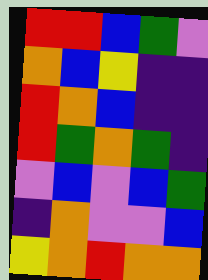[["red", "red", "blue", "green", "violet"], ["orange", "blue", "yellow", "indigo", "indigo"], ["red", "orange", "blue", "indigo", "indigo"], ["red", "green", "orange", "green", "indigo"], ["violet", "blue", "violet", "blue", "green"], ["indigo", "orange", "violet", "violet", "blue"], ["yellow", "orange", "red", "orange", "orange"]]